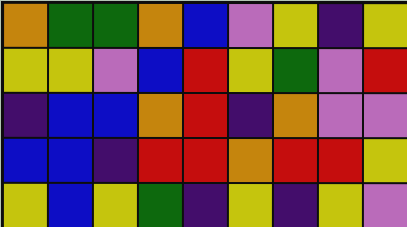[["orange", "green", "green", "orange", "blue", "violet", "yellow", "indigo", "yellow"], ["yellow", "yellow", "violet", "blue", "red", "yellow", "green", "violet", "red"], ["indigo", "blue", "blue", "orange", "red", "indigo", "orange", "violet", "violet"], ["blue", "blue", "indigo", "red", "red", "orange", "red", "red", "yellow"], ["yellow", "blue", "yellow", "green", "indigo", "yellow", "indigo", "yellow", "violet"]]